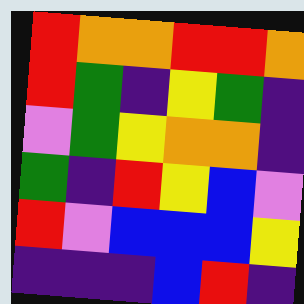[["red", "orange", "orange", "red", "red", "orange"], ["red", "green", "indigo", "yellow", "green", "indigo"], ["violet", "green", "yellow", "orange", "orange", "indigo"], ["green", "indigo", "red", "yellow", "blue", "violet"], ["red", "violet", "blue", "blue", "blue", "yellow"], ["indigo", "indigo", "indigo", "blue", "red", "indigo"]]